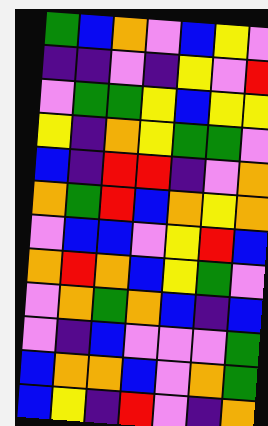[["green", "blue", "orange", "violet", "blue", "yellow", "violet"], ["indigo", "indigo", "violet", "indigo", "yellow", "violet", "red"], ["violet", "green", "green", "yellow", "blue", "yellow", "yellow"], ["yellow", "indigo", "orange", "yellow", "green", "green", "violet"], ["blue", "indigo", "red", "red", "indigo", "violet", "orange"], ["orange", "green", "red", "blue", "orange", "yellow", "orange"], ["violet", "blue", "blue", "violet", "yellow", "red", "blue"], ["orange", "red", "orange", "blue", "yellow", "green", "violet"], ["violet", "orange", "green", "orange", "blue", "indigo", "blue"], ["violet", "indigo", "blue", "violet", "violet", "violet", "green"], ["blue", "orange", "orange", "blue", "violet", "orange", "green"], ["blue", "yellow", "indigo", "red", "violet", "indigo", "orange"]]